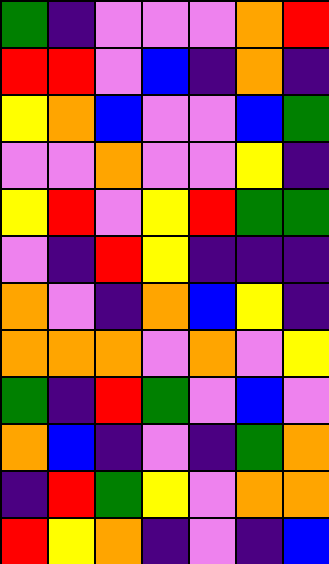[["green", "indigo", "violet", "violet", "violet", "orange", "red"], ["red", "red", "violet", "blue", "indigo", "orange", "indigo"], ["yellow", "orange", "blue", "violet", "violet", "blue", "green"], ["violet", "violet", "orange", "violet", "violet", "yellow", "indigo"], ["yellow", "red", "violet", "yellow", "red", "green", "green"], ["violet", "indigo", "red", "yellow", "indigo", "indigo", "indigo"], ["orange", "violet", "indigo", "orange", "blue", "yellow", "indigo"], ["orange", "orange", "orange", "violet", "orange", "violet", "yellow"], ["green", "indigo", "red", "green", "violet", "blue", "violet"], ["orange", "blue", "indigo", "violet", "indigo", "green", "orange"], ["indigo", "red", "green", "yellow", "violet", "orange", "orange"], ["red", "yellow", "orange", "indigo", "violet", "indigo", "blue"]]